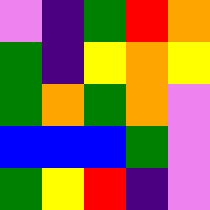[["violet", "indigo", "green", "red", "orange"], ["green", "indigo", "yellow", "orange", "yellow"], ["green", "orange", "green", "orange", "violet"], ["blue", "blue", "blue", "green", "violet"], ["green", "yellow", "red", "indigo", "violet"]]